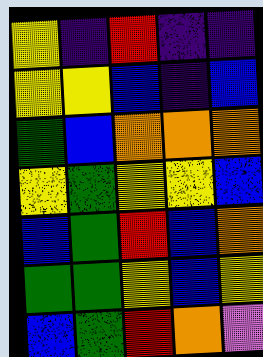[["yellow", "indigo", "red", "indigo", "indigo"], ["yellow", "yellow", "blue", "indigo", "blue"], ["green", "blue", "orange", "orange", "orange"], ["yellow", "green", "yellow", "yellow", "blue"], ["blue", "green", "red", "blue", "orange"], ["green", "green", "yellow", "blue", "yellow"], ["blue", "green", "red", "orange", "violet"]]